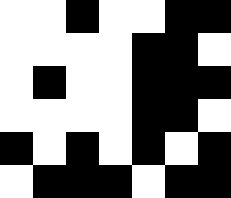[["white", "white", "black", "white", "white", "black", "black"], ["white", "white", "white", "white", "black", "black", "white"], ["white", "black", "white", "white", "black", "black", "black"], ["white", "white", "white", "white", "black", "black", "white"], ["black", "white", "black", "white", "black", "white", "black"], ["white", "black", "black", "black", "white", "black", "black"]]